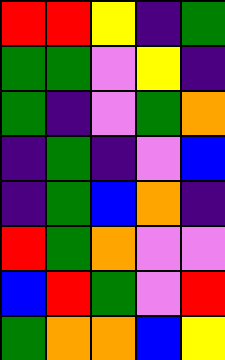[["red", "red", "yellow", "indigo", "green"], ["green", "green", "violet", "yellow", "indigo"], ["green", "indigo", "violet", "green", "orange"], ["indigo", "green", "indigo", "violet", "blue"], ["indigo", "green", "blue", "orange", "indigo"], ["red", "green", "orange", "violet", "violet"], ["blue", "red", "green", "violet", "red"], ["green", "orange", "orange", "blue", "yellow"]]